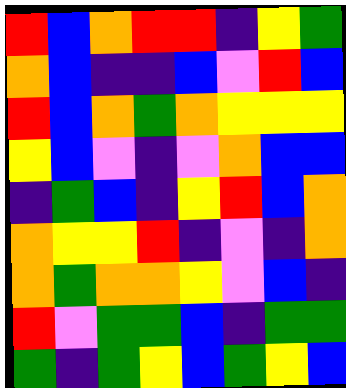[["red", "blue", "orange", "red", "red", "indigo", "yellow", "green"], ["orange", "blue", "indigo", "indigo", "blue", "violet", "red", "blue"], ["red", "blue", "orange", "green", "orange", "yellow", "yellow", "yellow"], ["yellow", "blue", "violet", "indigo", "violet", "orange", "blue", "blue"], ["indigo", "green", "blue", "indigo", "yellow", "red", "blue", "orange"], ["orange", "yellow", "yellow", "red", "indigo", "violet", "indigo", "orange"], ["orange", "green", "orange", "orange", "yellow", "violet", "blue", "indigo"], ["red", "violet", "green", "green", "blue", "indigo", "green", "green"], ["green", "indigo", "green", "yellow", "blue", "green", "yellow", "blue"]]